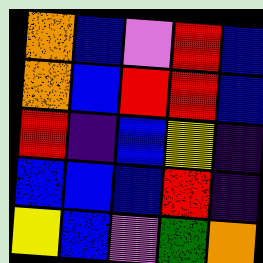[["orange", "blue", "violet", "red", "blue"], ["orange", "blue", "red", "red", "blue"], ["red", "indigo", "blue", "yellow", "indigo"], ["blue", "blue", "blue", "red", "indigo"], ["yellow", "blue", "violet", "green", "orange"]]